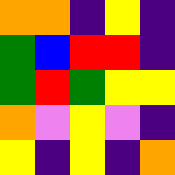[["orange", "orange", "indigo", "yellow", "indigo"], ["green", "blue", "red", "red", "indigo"], ["green", "red", "green", "yellow", "yellow"], ["orange", "violet", "yellow", "violet", "indigo"], ["yellow", "indigo", "yellow", "indigo", "orange"]]